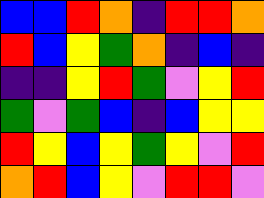[["blue", "blue", "red", "orange", "indigo", "red", "red", "orange"], ["red", "blue", "yellow", "green", "orange", "indigo", "blue", "indigo"], ["indigo", "indigo", "yellow", "red", "green", "violet", "yellow", "red"], ["green", "violet", "green", "blue", "indigo", "blue", "yellow", "yellow"], ["red", "yellow", "blue", "yellow", "green", "yellow", "violet", "red"], ["orange", "red", "blue", "yellow", "violet", "red", "red", "violet"]]